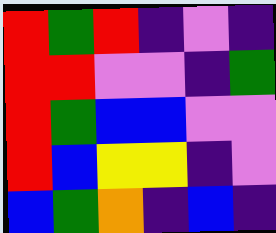[["red", "green", "red", "indigo", "violet", "indigo"], ["red", "red", "violet", "violet", "indigo", "green"], ["red", "green", "blue", "blue", "violet", "violet"], ["red", "blue", "yellow", "yellow", "indigo", "violet"], ["blue", "green", "orange", "indigo", "blue", "indigo"]]